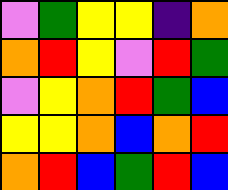[["violet", "green", "yellow", "yellow", "indigo", "orange"], ["orange", "red", "yellow", "violet", "red", "green"], ["violet", "yellow", "orange", "red", "green", "blue"], ["yellow", "yellow", "orange", "blue", "orange", "red"], ["orange", "red", "blue", "green", "red", "blue"]]